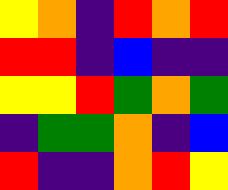[["yellow", "orange", "indigo", "red", "orange", "red"], ["red", "red", "indigo", "blue", "indigo", "indigo"], ["yellow", "yellow", "red", "green", "orange", "green"], ["indigo", "green", "green", "orange", "indigo", "blue"], ["red", "indigo", "indigo", "orange", "red", "yellow"]]